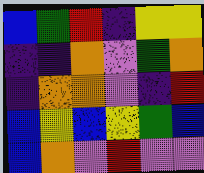[["blue", "green", "red", "indigo", "yellow", "yellow"], ["indigo", "indigo", "orange", "violet", "green", "orange"], ["indigo", "orange", "orange", "violet", "indigo", "red"], ["blue", "yellow", "blue", "yellow", "green", "blue"], ["blue", "orange", "violet", "red", "violet", "violet"]]